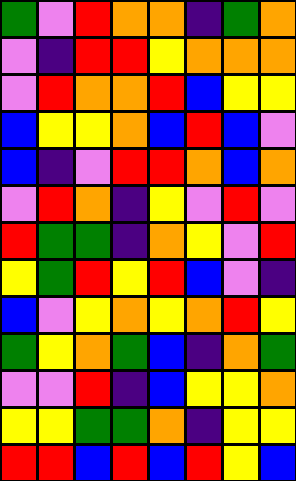[["green", "violet", "red", "orange", "orange", "indigo", "green", "orange"], ["violet", "indigo", "red", "red", "yellow", "orange", "orange", "orange"], ["violet", "red", "orange", "orange", "red", "blue", "yellow", "yellow"], ["blue", "yellow", "yellow", "orange", "blue", "red", "blue", "violet"], ["blue", "indigo", "violet", "red", "red", "orange", "blue", "orange"], ["violet", "red", "orange", "indigo", "yellow", "violet", "red", "violet"], ["red", "green", "green", "indigo", "orange", "yellow", "violet", "red"], ["yellow", "green", "red", "yellow", "red", "blue", "violet", "indigo"], ["blue", "violet", "yellow", "orange", "yellow", "orange", "red", "yellow"], ["green", "yellow", "orange", "green", "blue", "indigo", "orange", "green"], ["violet", "violet", "red", "indigo", "blue", "yellow", "yellow", "orange"], ["yellow", "yellow", "green", "green", "orange", "indigo", "yellow", "yellow"], ["red", "red", "blue", "red", "blue", "red", "yellow", "blue"]]